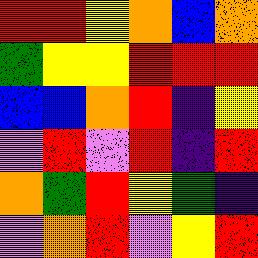[["red", "red", "yellow", "orange", "blue", "orange"], ["green", "yellow", "yellow", "red", "red", "red"], ["blue", "blue", "orange", "red", "indigo", "yellow"], ["violet", "red", "violet", "red", "indigo", "red"], ["orange", "green", "red", "yellow", "green", "indigo"], ["violet", "orange", "red", "violet", "yellow", "red"]]